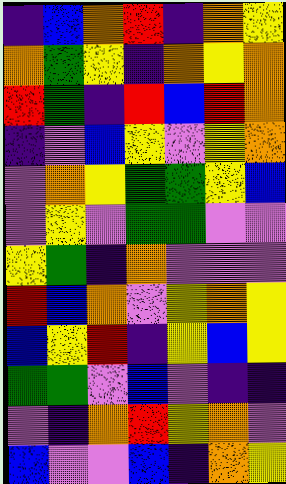[["indigo", "blue", "orange", "red", "indigo", "orange", "yellow"], ["orange", "green", "yellow", "indigo", "orange", "yellow", "orange"], ["red", "green", "indigo", "red", "blue", "red", "orange"], ["indigo", "violet", "blue", "yellow", "violet", "yellow", "orange"], ["violet", "orange", "yellow", "green", "green", "yellow", "blue"], ["violet", "yellow", "violet", "green", "green", "violet", "violet"], ["yellow", "green", "indigo", "orange", "violet", "violet", "violet"], ["red", "blue", "orange", "violet", "yellow", "orange", "yellow"], ["blue", "yellow", "red", "indigo", "yellow", "blue", "yellow"], ["green", "green", "violet", "blue", "violet", "indigo", "indigo"], ["violet", "indigo", "orange", "red", "yellow", "orange", "violet"], ["blue", "violet", "violet", "blue", "indigo", "orange", "yellow"]]